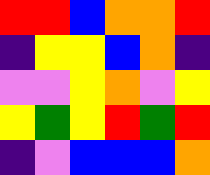[["red", "red", "blue", "orange", "orange", "red"], ["indigo", "yellow", "yellow", "blue", "orange", "indigo"], ["violet", "violet", "yellow", "orange", "violet", "yellow"], ["yellow", "green", "yellow", "red", "green", "red"], ["indigo", "violet", "blue", "blue", "blue", "orange"]]